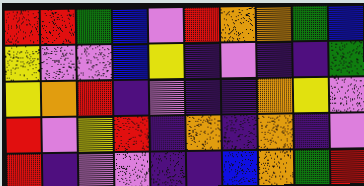[["red", "red", "green", "blue", "violet", "red", "orange", "orange", "green", "blue"], ["yellow", "violet", "violet", "blue", "yellow", "indigo", "violet", "indigo", "indigo", "green"], ["yellow", "orange", "red", "indigo", "violet", "indigo", "indigo", "orange", "yellow", "violet"], ["red", "violet", "yellow", "red", "indigo", "orange", "indigo", "orange", "indigo", "violet"], ["red", "indigo", "violet", "violet", "indigo", "indigo", "blue", "orange", "green", "red"]]